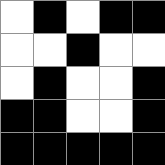[["white", "black", "white", "black", "black"], ["white", "white", "black", "white", "white"], ["white", "black", "white", "white", "black"], ["black", "black", "white", "white", "black"], ["black", "black", "black", "black", "black"]]